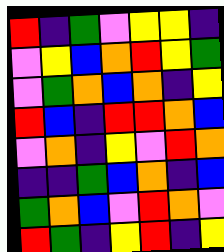[["red", "indigo", "green", "violet", "yellow", "yellow", "indigo"], ["violet", "yellow", "blue", "orange", "red", "yellow", "green"], ["violet", "green", "orange", "blue", "orange", "indigo", "yellow"], ["red", "blue", "indigo", "red", "red", "orange", "blue"], ["violet", "orange", "indigo", "yellow", "violet", "red", "orange"], ["indigo", "indigo", "green", "blue", "orange", "indigo", "blue"], ["green", "orange", "blue", "violet", "red", "orange", "violet"], ["red", "green", "indigo", "yellow", "red", "indigo", "yellow"]]